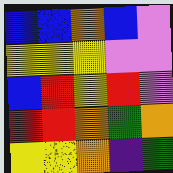[["blue", "blue", "orange", "blue", "violet"], ["yellow", "yellow", "yellow", "violet", "violet"], ["blue", "red", "yellow", "red", "violet"], ["red", "red", "orange", "green", "orange"], ["yellow", "yellow", "orange", "indigo", "green"]]